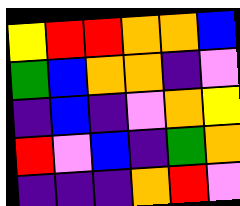[["yellow", "red", "red", "orange", "orange", "blue"], ["green", "blue", "orange", "orange", "indigo", "violet"], ["indigo", "blue", "indigo", "violet", "orange", "yellow"], ["red", "violet", "blue", "indigo", "green", "orange"], ["indigo", "indigo", "indigo", "orange", "red", "violet"]]